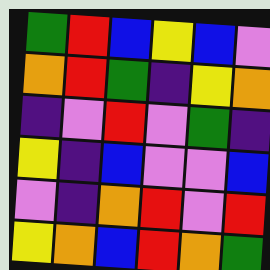[["green", "red", "blue", "yellow", "blue", "violet"], ["orange", "red", "green", "indigo", "yellow", "orange"], ["indigo", "violet", "red", "violet", "green", "indigo"], ["yellow", "indigo", "blue", "violet", "violet", "blue"], ["violet", "indigo", "orange", "red", "violet", "red"], ["yellow", "orange", "blue", "red", "orange", "green"]]